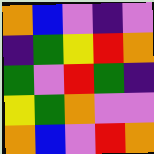[["orange", "blue", "violet", "indigo", "violet"], ["indigo", "green", "yellow", "red", "orange"], ["green", "violet", "red", "green", "indigo"], ["yellow", "green", "orange", "violet", "violet"], ["orange", "blue", "violet", "red", "orange"]]